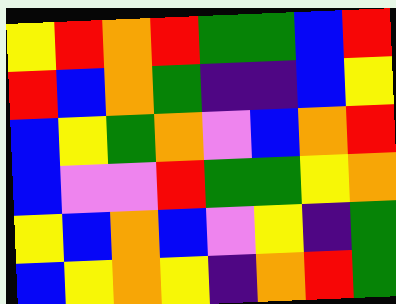[["yellow", "red", "orange", "red", "green", "green", "blue", "red"], ["red", "blue", "orange", "green", "indigo", "indigo", "blue", "yellow"], ["blue", "yellow", "green", "orange", "violet", "blue", "orange", "red"], ["blue", "violet", "violet", "red", "green", "green", "yellow", "orange"], ["yellow", "blue", "orange", "blue", "violet", "yellow", "indigo", "green"], ["blue", "yellow", "orange", "yellow", "indigo", "orange", "red", "green"]]